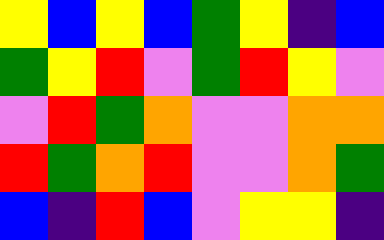[["yellow", "blue", "yellow", "blue", "green", "yellow", "indigo", "blue"], ["green", "yellow", "red", "violet", "green", "red", "yellow", "violet"], ["violet", "red", "green", "orange", "violet", "violet", "orange", "orange"], ["red", "green", "orange", "red", "violet", "violet", "orange", "green"], ["blue", "indigo", "red", "blue", "violet", "yellow", "yellow", "indigo"]]